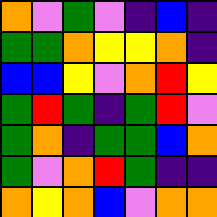[["orange", "violet", "green", "violet", "indigo", "blue", "indigo"], ["green", "green", "orange", "yellow", "yellow", "orange", "indigo"], ["blue", "blue", "yellow", "violet", "orange", "red", "yellow"], ["green", "red", "green", "indigo", "green", "red", "violet"], ["green", "orange", "indigo", "green", "green", "blue", "orange"], ["green", "violet", "orange", "red", "green", "indigo", "indigo"], ["orange", "yellow", "orange", "blue", "violet", "orange", "orange"]]